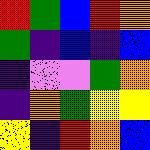[["red", "green", "blue", "red", "orange"], ["green", "indigo", "blue", "indigo", "blue"], ["indigo", "violet", "violet", "green", "orange"], ["indigo", "orange", "green", "yellow", "yellow"], ["yellow", "indigo", "red", "orange", "blue"]]